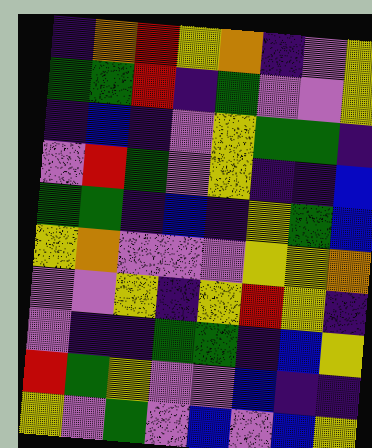[["indigo", "orange", "red", "yellow", "orange", "indigo", "violet", "yellow"], ["green", "green", "red", "indigo", "green", "violet", "violet", "yellow"], ["indigo", "blue", "indigo", "violet", "yellow", "green", "green", "indigo"], ["violet", "red", "green", "violet", "yellow", "indigo", "indigo", "blue"], ["green", "green", "indigo", "blue", "indigo", "yellow", "green", "blue"], ["yellow", "orange", "violet", "violet", "violet", "yellow", "yellow", "orange"], ["violet", "violet", "yellow", "indigo", "yellow", "red", "yellow", "indigo"], ["violet", "indigo", "indigo", "green", "green", "indigo", "blue", "yellow"], ["red", "green", "yellow", "violet", "violet", "blue", "indigo", "indigo"], ["yellow", "violet", "green", "violet", "blue", "violet", "blue", "yellow"]]